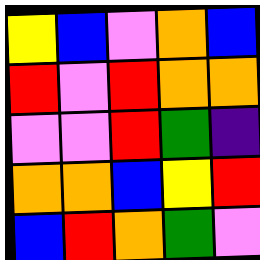[["yellow", "blue", "violet", "orange", "blue"], ["red", "violet", "red", "orange", "orange"], ["violet", "violet", "red", "green", "indigo"], ["orange", "orange", "blue", "yellow", "red"], ["blue", "red", "orange", "green", "violet"]]